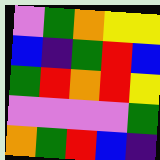[["violet", "green", "orange", "yellow", "yellow"], ["blue", "indigo", "green", "red", "blue"], ["green", "red", "orange", "red", "yellow"], ["violet", "violet", "violet", "violet", "green"], ["orange", "green", "red", "blue", "indigo"]]